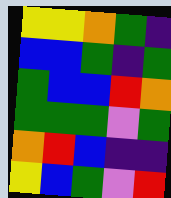[["yellow", "yellow", "orange", "green", "indigo"], ["blue", "blue", "green", "indigo", "green"], ["green", "blue", "blue", "red", "orange"], ["green", "green", "green", "violet", "green"], ["orange", "red", "blue", "indigo", "indigo"], ["yellow", "blue", "green", "violet", "red"]]